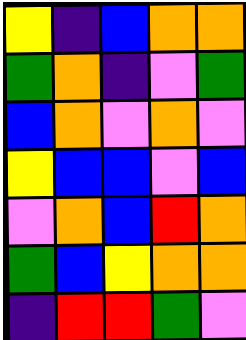[["yellow", "indigo", "blue", "orange", "orange"], ["green", "orange", "indigo", "violet", "green"], ["blue", "orange", "violet", "orange", "violet"], ["yellow", "blue", "blue", "violet", "blue"], ["violet", "orange", "blue", "red", "orange"], ["green", "blue", "yellow", "orange", "orange"], ["indigo", "red", "red", "green", "violet"]]